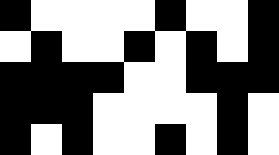[["black", "white", "white", "white", "white", "black", "white", "white", "black"], ["white", "black", "white", "white", "black", "white", "black", "white", "black"], ["black", "black", "black", "black", "white", "white", "black", "black", "black"], ["black", "black", "black", "white", "white", "white", "white", "black", "white"], ["black", "white", "black", "white", "white", "black", "white", "black", "white"]]